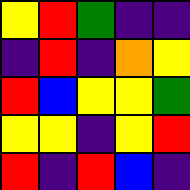[["yellow", "red", "green", "indigo", "indigo"], ["indigo", "red", "indigo", "orange", "yellow"], ["red", "blue", "yellow", "yellow", "green"], ["yellow", "yellow", "indigo", "yellow", "red"], ["red", "indigo", "red", "blue", "indigo"]]